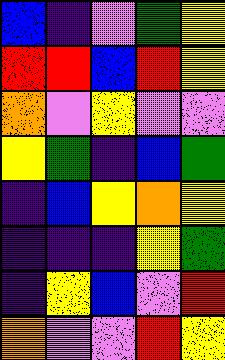[["blue", "indigo", "violet", "green", "yellow"], ["red", "red", "blue", "red", "yellow"], ["orange", "violet", "yellow", "violet", "violet"], ["yellow", "green", "indigo", "blue", "green"], ["indigo", "blue", "yellow", "orange", "yellow"], ["indigo", "indigo", "indigo", "yellow", "green"], ["indigo", "yellow", "blue", "violet", "red"], ["orange", "violet", "violet", "red", "yellow"]]